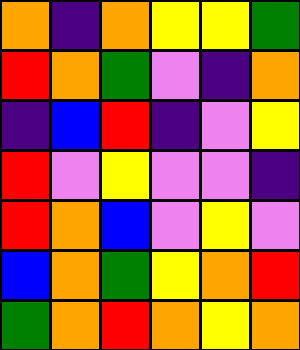[["orange", "indigo", "orange", "yellow", "yellow", "green"], ["red", "orange", "green", "violet", "indigo", "orange"], ["indigo", "blue", "red", "indigo", "violet", "yellow"], ["red", "violet", "yellow", "violet", "violet", "indigo"], ["red", "orange", "blue", "violet", "yellow", "violet"], ["blue", "orange", "green", "yellow", "orange", "red"], ["green", "orange", "red", "orange", "yellow", "orange"]]